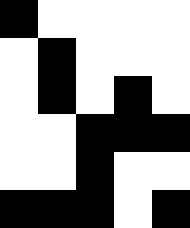[["black", "white", "white", "white", "white"], ["white", "black", "white", "white", "white"], ["white", "black", "white", "black", "white"], ["white", "white", "black", "black", "black"], ["white", "white", "black", "white", "white"], ["black", "black", "black", "white", "black"]]